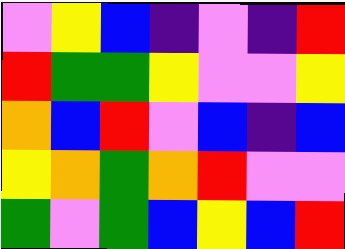[["violet", "yellow", "blue", "indigo", "violet", "indigo", "red"], ["red", "green", "green", "yellow", "violet", "violet", "yellow"], ["orange", "blue", "red", "violet", "blue", "indigo", "blue"], ["yellow", "orange", "green", "orange", "red", "violet", "violet"], ["green", "violet", "green", "blue", "yellow", "blue", "red"]]